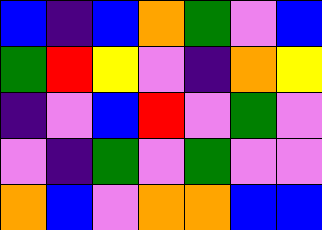[["blue", "indigo", "blue", "orange", "green", "violet", "blue"], ["green", "red", "yellow", "violet", "indigo", "orange", "yellow"], ["indigo", "violet", "blue", "red", "violet", "green", "violet"], ["violet", "indigo", "green", "violet", "green", "violet", "violet"], ["orange", "blue", "violet", "orange", "orange", "blue", "blue"]]